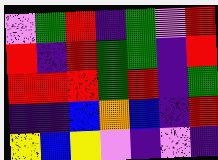[["violet", "green", "red", "indigo", "green", "violet", "red"], ["red", "indigo", "red", "green", "green", "indigo", "red"], ["red", "red", "red", "green", "red", "indigo", "green"], ["indigo", "indigo", "blue", "orange", "blue", "indigo", "red"], ["yellow", "blue", "yellow", "violet", "indigo", "violet", "indigo"]]